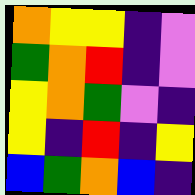[["orange", "yellow", "yellow", "indigo", "violet"], ["green", "orange", "red", "indigo", "violet"], ["yellow", "orange", "green", "violet", "indigo"], ["yellow", "indigo", "red", "indigo", "yellow"], ["blue", "green", "orange", "blue", "indigo"]]